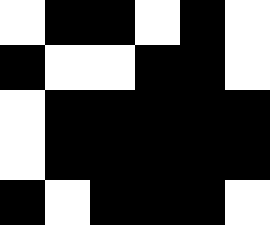[["white", "black", "black", "white", "black", "white"], ["black", "white", "white", "black", "black", "white"], ["white", "black", "black", "black", "black", "black"], ["white", "black", "black", "black", "black", "black"], ["black", "white", "black", "black", "black", "white"]]